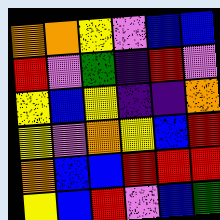[["orange", "orange", "yellow", "violet", "blue", "blue"], ["red", "violet", "green", "indigo", "red", "violet"], ["yellow", "blue", "yellow", "indigo", "indigo", "orange"], ["yellow", "violet", "orange", "yellow", "blue", "red"], ["orange", "blue", "blue", "red", "red", "red"], ["yellow", "blue", "red", "violet", "blue", "green"]]